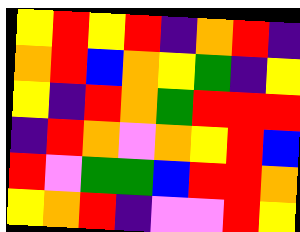[["yellow", "red", "yellow", "red", "indigo", "orange", "red", "indigo"], ["orange", "red", "blue", "orange", "yellow", "green", "indigo", "yellow"], ["yellow", "indigo", "red", "orange", "green", "red", "red", "red"], ["indigo", "red", "orange", "violet", "orange", "yellow", "red", "blue"], ["red", "violet", "green", "green", "blue", "red", "red", "orange"], ["yellow", "orange", "red", "indigo", "violet", "violet", "red", "yellow"]]